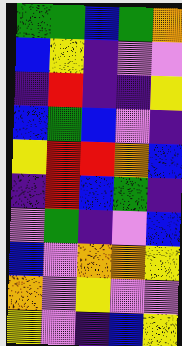[["green", "green", "blue", "green", "orange"], ["blue", "yellow", "indigo", "violet", "violet"], ["indigo", "red", "indigo", "indigo", "yellow"], ["blue", "green", "blue", "violet", "indigo"], ["yellow", "red", "red", "orange", "blue"], ["indigo", "red", "blue", "green", "indigo"], ["violet", "green", "indigo", "violet", "blue"], ["blue", "violet", "orange", "orange", "yellow"], ["orange", "violet", "yellow", "violet", "violet"], ["yellow", "violet", "indigo", "blue", "yellow"]]